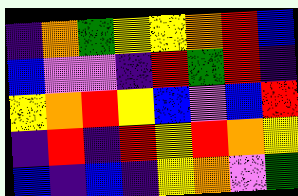[["indigo", "orange", "green", "yellow", "yellow", "orange", "red", "blue"], ["blue", "violet", "violet", "indigo", "red", "green", "red", "indigo"], ["yellow", "orange", "red", "yellow", "blue", "violet", "blue", "red"], ["indigo", "red", "indigo", "red", "yellow", "red", "orange", "yellow"], ["blue", "indigo", "blue", "indigo", "yellow", "orange", "violet", "green"]]